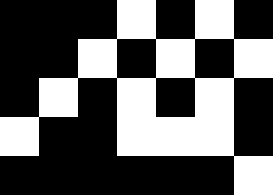[["black", "black", "black", "white", "black", "white", "black"], ["black", "black", "white", "black", "white", "black", "white"], ["black", "white", "black", "white", "black", "white", "black"], ["white", "black", "black", "white", "white", "white", "black"], ["black", "black", "black", "black", "black", "black", "white"]]